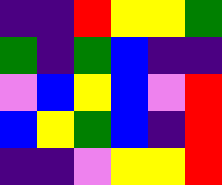[["indigo", "indigo", "red", "yellow", "yellow", "green"], ["green", "indigo", "green", "blue", "indigo", "indigo"], ["violet", "blue", "yellow", "blue", "violet", "red"], ["blue", "yellow", "green", "blue", "indigo", "red"], ["indigo", "indigo", "violet", "yellow", "yellow", "red"]]